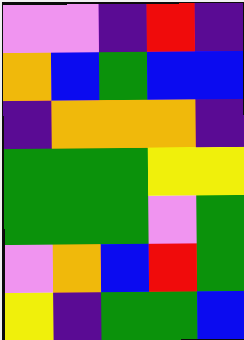[["violet", "violet", "indigo", "red", "indigo"], ["orange", "blue", "green", "blue", "blue"], ["indigo", "orange", "orange", "orange", "indigo"], ["green", "green", "green", "yellow", "yellow"], ["green", "green", "green", "violet", "green"], ["violet", "orange", "blue", "red", "green"], ["yellow", "indigo", "green", "green", "blue"]]